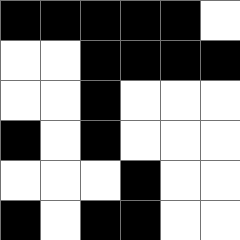[["black", "black", "black", "black", "black", "white"], ["white", "white", "black", "black", "black", "black"], ["white", "white", "black", "white", "white", "white"], ["black", "white", "black", "white", "white", "white"], ["white", "white", "white", "black", "white", "white"], ["black", "white", "black", "black", "white", "white"]]